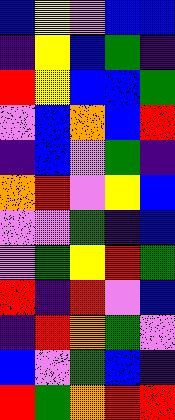[["blue", "yellow", "violet", "blue", "blue"], ["indigo", "yellow", "blue", "green", "indigo"], ["red", "yellow", "blue", "blue", "green"], ["violet", "blue", "orange", "blue", "red"], ["indigo", "blue", "violet", "green", "indigo"], ["orange", "red", "violet", "yellow", "blue"], ["violet", "violet", "green", "indigo", "blue"], ["violet", "green", "yellow", "red", "green"], ["red", "indigo", "red", "violet", "blue"], ["indigo", "red", "orange", "green", "violet"], ["blue", "violet", "green", "blue", "indigo"], ["red", "green", "orange", "red", "red"]]